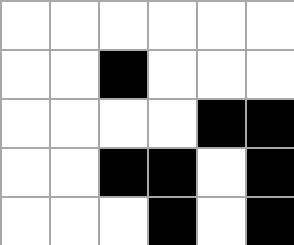[["white", "white", "white", "white", "white", "white"], ["white", "white", "black", "white", "white", "white"], ["white", "white", "white", "white", "black", "black"], ["white", "white", "black", "black", "white", "black"], ["white", "white", "white", "black", "white", "black"]]